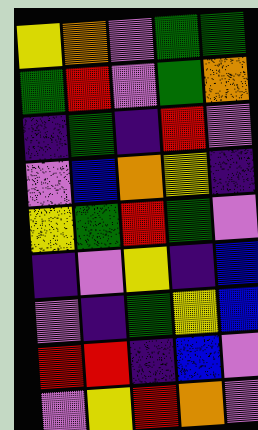[["yellow", "orange", "violet", "green", "green"], ["green", "red", "violet", "green", "orange"], ["indigo", "green", "indigo", "red", "violet"], ["violet", "blue", "orange", "yellow", "indigo"], ["yellow", "green", "red", "green", "violet"], ["indigo", "violet", "yellow", "indigo", "blue"], ["violet", "indigo", "green", "yellow", "blue"], ["red", "red", "indigo", "blue", "violet"], ["violet", "yellow", "red", "orange", "violet"]]